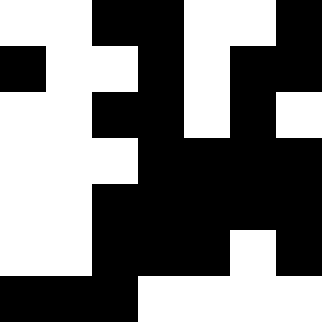[["white", "white", "black", "black", "white", "white", "black"], ["black", "white", "white", "black", "white", "black", "black"], ["white", "white", "black", "black", "white", "black", "white"], ["white", "white", "white", "black", "black", "black", "black"], ["white", "white", "black", "black", "black", "black", "black"], ["white", "white", "black", "black", "black", "white", "black"], ["black", "black", "black", "white", "white", "white", "white"]]